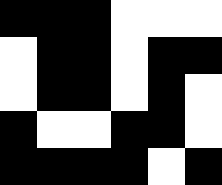[["black", "black", "black", "white", "white", "white"], ["white", "black", "black", "white", "black", "black"], ["white", "black", "black", "white", "black", "white"], ["black", "white", "white", "black", "black", "white"], ["black", "black", "black", "black", "white", "black"]]